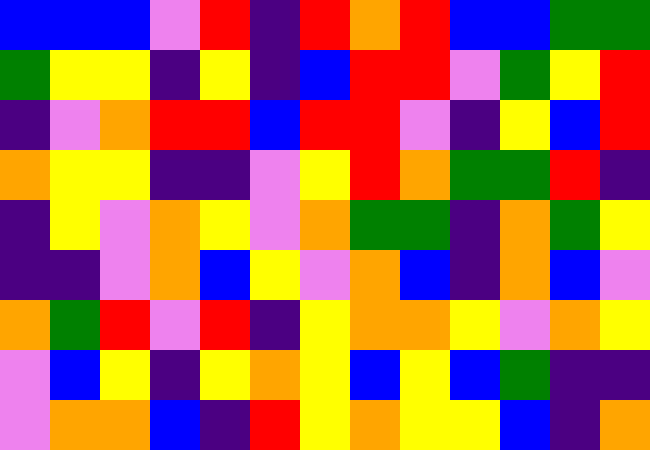[["blue", "blue", "blue", "violet", "red", "indigo", "red", "orange", "red", "blue", "blue", "green", "green"], ["green", "yellow", "yellow", "indigo", "yellow", "indigo", "blue", "red", "red", "violet", "green", "yellow", "red"], ["indigo", "violet", "orange", "red", "red", "blue", "red", "red", "violet", "indigo", "yellow", "blue", "red"], ["orange", "yellow", "yellow", "indigo", "indigo", "violet", "yellow", "red", "orange", "green", "green", "red", "indigo"], ["indigo", "yellow", "violet", "orange", "yellow", "violet", "orange", "green", "green", "indigo", "orange", "green", "yellow"], ["indigo", "indigo", "violet", "orange", "blue", "yellow", "violet", "orange", "blue", "indigo", "orange", "blue", "violet"], ["orange", "green", "red", "violet", "red", "indigo", "yellow", "orange", "orange", "yellow", "violet", "orange", "yellow"], ["violet", "blue", "yellow", "indigo", "yellow", "orange", "yellow", "blue", "yellow", "blue", "green", "indigo", "indigo"], ["violet", "orange", "orange", "blue", "indigo", "red", "yellow", "orange", "yellow", "yellow", "blue", "indigo", "orange"]]